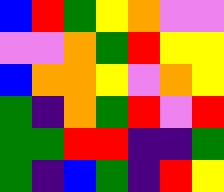[["blue", "red", "green", "yellow", "orange", "violet", "violet"], ["violet", "violet", "orange", "green", "red", "yellow", "yellow"], ["blue", "orange", "orange", "yellow", "violet", "orange", "yellow"], ["green", "indigo", "orange", "green", "red", "violet", "red"], ["green", "green", "red", "red", "indigo", "indigo", "green"], ["green", "indigo", "blue", "green", "indigo", "red", "yellow"]]